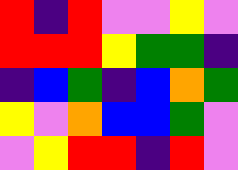[["red", "indigo", "red", "violet", "violet", "yellow", "violet"], ["red", "red", "red", "yellow", "green", "green", "indigo"], ["indigo", "blue", "green", "indigo", "blue", "orange", "green"], ["yellow", "violet", "orange", "blue", "blue", "green", "violet"], ["violet", "yellow", "red", "red", "indigo", "red", "violet"]]